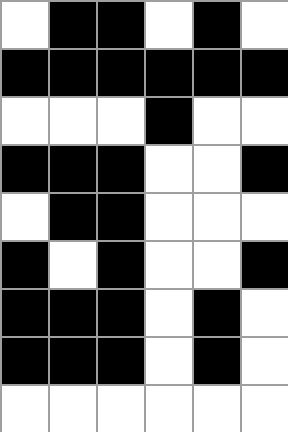[["white", "black", "black", "white", "black", "white"], ["black", "black", "black", "black", "black", "black"], ["white", "white", "white", "black", "white", "white"], ["black", "black", "black", "white", "white", "black"], ["white", "black", "black", "white", "white", "white"], ["black", "white", "black", "white", "white", "black"], ["black", "black", "black", "white", "black", "white"], ["black", "black", "black", "white", "black", "white"], ["white", "white", "white", "white", "white", "white"]]